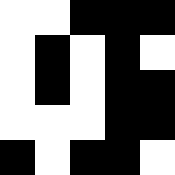[["white", "white", "black", "black", "black"], ["white", "black", "white", "black", "white"], ["white", "black", "white", "black", "black"], ["white", "white", "white", "black", "black"], ["black", "white", "black", "black", "white"]]